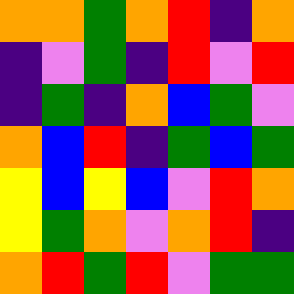[["orange", "orange", "green", "orange", "red", "indigo", "orange"], ["indigo", "violet", "green", "indigo", "red", "violet", "red"], ["indigo", "green", "indigo", "orange", "blue", "green", "violet"], ["orange", "blue", "red", "indigo", "green", "blue", "green"], ["yellow", "blue", "yellow", "blue", "violet", "red", "orange"], ["yellow", "green", "orange", "violet", "orange", "red", "indigo"], ["orange", "red", "green", "red", "violet", "green", "green"]]